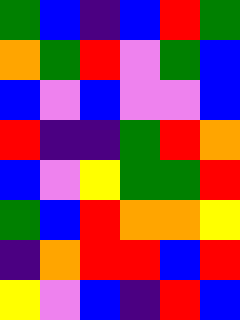[["green", "blue", "indigo", "blue", "red", "green"], ["orange", "green", "red", "violet", "green", "blue"], ["blue", "violet", "blue", "violet", "violet", "blue"], ["red", "indigo", "indigo", "green", "red", "orange"], ["blue", "violet", "yellow", "green", "green", "red"], ["green", "blue", "red", "orange", "orange", "yellow"], ["indigo", "orange", "red", "red", "blue", "red"], ["yellow", "violet", "blue", "indigo", "red", "blue"]]